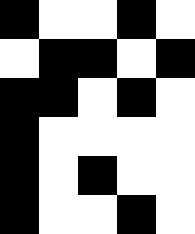[["black", "white", "white", "black", "white"], ["white", "black", "black", "white", "black"], ["black", "black", "white", "black", "white"], ["black", "white", "white", "white", "white"], ["black", "white", "black", "white", "white"], ["black", "white", "white", "black", "white"]]